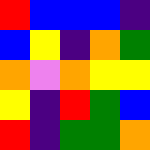[["red", "blue", "blue", "blue", "indigo"], ["blue", "yellow", "indigo", "orange", "green"], ["orange", "violet", "orange", "yellow", "yellow"], ["yellow", "indigo", "red", "green", "blue"], ["red", "indigo", "green", "green", "orange"]]